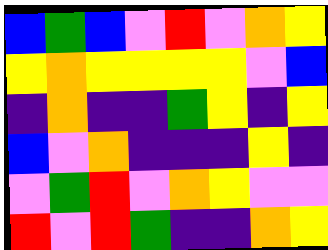[["blue", "green", "blue", "violet", "red", "violet", "orange", "yellow"], ["yellow", "orange", "yellow", "yellow", "yellow", "yellow", "violet", "blue"], ["indigo", "orange", "indigo", "indigo", "green", "yellow", "indigo", "yellow"], ["blue", "violet", "orange", "indigo", "indigo", "indigo", "yellow", "indigo"], ["violet", "green", "red", "violet", "orange", "yellow", "violet", "violet"], ["red", "violet", "red", "green", "indigo", "indigo", "orange", "yellow"]]